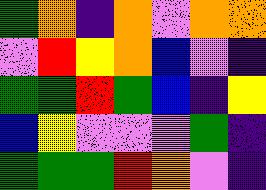[["green", "orange", "indigo", "orange", "violet", "orange", "orange"], ["violet", "red", "yellow", "orange", "blue", "violet", "indigo"], ["green", "green", "red", "green", "blue", "indigo", "yellow"], ["blue", "yellow", "violet", "violet", "violet", "green", "indigo"], ["green", "green", "green", "red", "orange", "violet", "indigo"]]